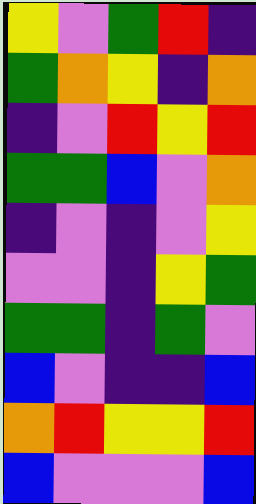[["yellow", "violet", "green", "red", "indigo"], ["green", "orange", "yellow", "indigo", "orange"], ["indigo", "violet", "red", "yellow", "red"], ["green", "green", "blue", "violet", "orange"], ["indigo", "violet", "indigo", "violet", "yellow"], ["violet", "violet", "indigo", "yellow", "green"], ["green", "green", "indigo", "green", "violet"], ["blue", "violet", "indigo", "indigo", "blue"], ["orange", "red", "yellow", "yellow", "red"], ["blue", "violet", "violet", "violet", "blue"]]